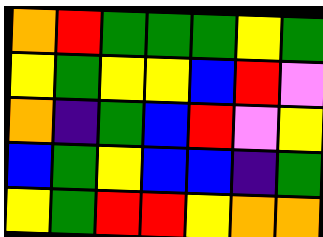[["orange", "red", "green", "green", "green", "yellow", "green"], ["yellow", "green", "yellow", "yellow", "blue", "red", "violet"], ["orange", "indigo", "green", "blue", "red", "violet", "yellow"], ["blue", "green", "yellow", "blue", "blue", "indigo", "green"], ["yellow", "green", "red", "red", "yellow", "orange", "orange"]]